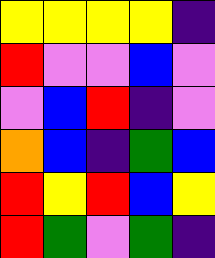[["yellow", "yellow", "yellow", "yellow", "indigo"], ["red", "violet", "violet", "blue", "violet"], ["violet", "blue", "red", "indigo", "violet"], ["orange", "blue", "indigo", "green", "blue"], ["red", "yellow", "red", "blue", "yellow"], ["red", "green", "violet", "green", "indigo"]]